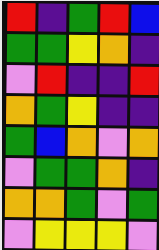[["red", "indigo", "green", "red", "blue"], ["green", "green", "yellow", "orange", "indigo"], ["violet", "red", "indigo", "indigo", "red"], ["orange", "green", "yellow", "indigo", "indigo"], ["green", "blue", "orange", "violet", "orange"], ["violet", "green", "green", "orange", "indigo"], ["orange", "orange", "green", "violet", "green"], ["violet", "yellow", "yellow", "yellow", "violet"]]